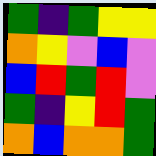[["green", "indigo", "green", "yellow", "yellow"], ["orange", "yellow", "violet", "blue", "violet"], ["blue", "red", "green", "red", "violet"], ["green", "indigo", "yellow", "red", "green"], ["orange", "blue", "orange", "orange", "green"]]